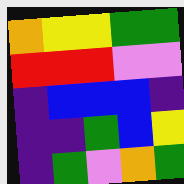[["orange", "yellow", "yellow", "green", "green"], ["red", "red", "red", "violet", "violet"], ["indigo", "blue", "blue", "blue", "indigo"], ["indigo", "indigo", "green", "blue", "yellow"], ["indigo", "green", "violet", "orange", "green"]]